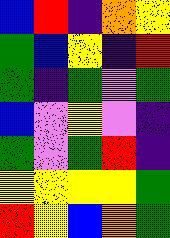[["blue", "red", "indigo", "orange", "yellow"], ["green", "blue", "yellow", "indigo", "red"], ["green", "indigo", "green", "violet", "green"], ["blue", "violet", "yellow", "violet", "indigo"], ["green", "violet", "green", "red", "indigo"], ["yellow", "yellow", "yellow", "yellow", "green"], ["red", "yellow", "blue", "orange", "green"]]